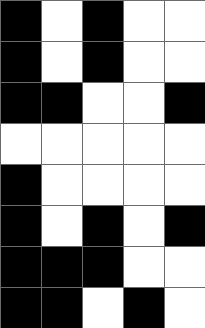[["black", "white", "black", "white", "white"], ["black", "white", "black", "white", "white"], ["black", "black", "white", "white", "black"], ["white", "white", "white", "white", "white"], ["black", "white", "white", "white", "white"], ["black", "white", "black", "white", "black"], ["black", "black", "black", "white", "white"], ["black", "black", "white", "black", "white"]]